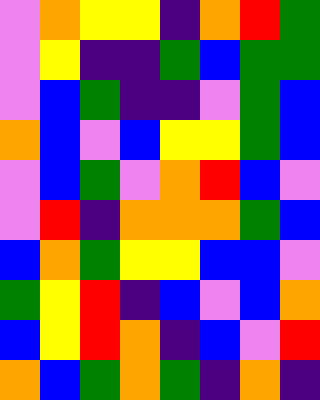[["violet", "orange", "yellow", "yellow", "indigo", "orange", "red", "green"], ["violet", "yellow", "indigo", "indigo", "green", "blue", "green", "green"], ["violet", "blue", "green", "indigo", "indigo", "violet", "green", "blue"], ["orange", "blue", "violet", "blue", "yellow", "yellow", "green", "blue"], ["violet", "blue", "green", "violet", "orange", "red", "blue", "violet"], ["violet", "red", "indigo", "orange", "orange", "orange", "green", "blue"], ["blue", "orange", "green", "yellow", "yellow", "blue", "blue", "violet"], ["green", "yellow", "red", "indigo", "blue", "violet", "blue", "orange"], ["blue", "yellow", "red", "orange", "indigo", "blue", "violet", "red"], ["orange", "blue", "green", "orange", "green", "indigo", "orange", "indigo"]]